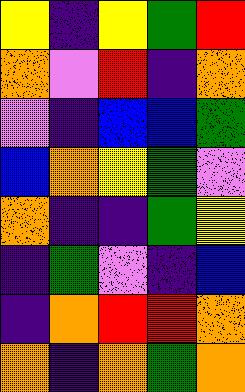[["yellow", "indigo", "yellow", "green", "red"], ["orange", "violet", "red", "indigo", "orange"], ["violet", "indigo", "blue", "blue", "green"], ["blue", "orange", "yellow", "green", "violet"], ["orange", "indigo", "indigo", "green", "yellow"], ["indigo", "green", "violet", "indigo", "blue"], ["indigo", "orange", "red", "red", "orange"], ["orange", "indigo", "orange", "green", "orange"]]